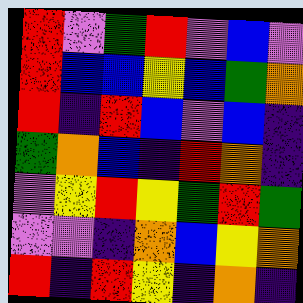[["red", "violet", "green", "red", "violet", "blue", "violet"], ["red", "blue", "blue", "yellow", "blue", "green", "orange"], ["red", "indigo", "red", "blue", "violet", "blue", "indigo"], ["green", "orange", "blue", "indigo", "red", "orange", "indigo"], ["violet", "yellow", "red", "yellow", "green", "red", "green"], ["violet", "violet", "indigo", "orange", "blue", "yellow", "orange"], ["red", "indigo", "red", "yellow", "indigo", "orange", "indigo"]]